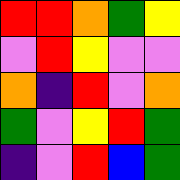[["red", "red", "orange", "green", "yellow"], ["violet", "red", "yellow", "violet", "violet"], ["orange", "indigo", "red", "violet", "orange"], ["green", "violet", "yellow", "red", "green"], ["indigo", "violet", "red", "blue", "green"]]